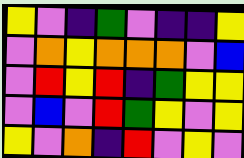[["yellow", "violet", "indigo", "green", "violet", "indigo", "indigo", "yellow"], ["violet", "orange", "yellow", "orange", "orange", "orange", "violet", "blue"], ["violet", "red", "yellow", "red", "indigo", "green", "yellow", "yellow"], ["violet", "blue", "violet", "red", "green", "yellow", "violet", "yellow"], ["yellow", "violet", "orange", "indigo", "red", "violet", "yellow", "violet"]]